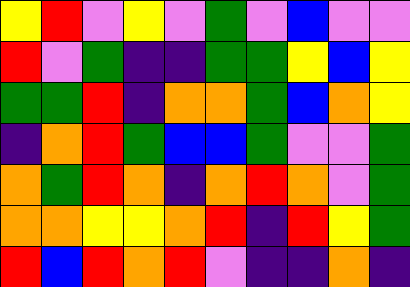[["yellow", "red", "violet", "yellow", "violet", "green", "violet", "blue", "violet", "violet"], ["red", "violet", "green", "indigo", "indigo", "green", "green", "yellow", "blue", "yellow"], ["green", "green", "red", "indigo", "orange", "orange", "green", "blue", "orange", "yellow"], ["indigo", "orange", "red", "green", "blue", "blue", "green", "violet", "violet", "green"], ["orange", "green", "red", "orange", "indigo", "orange", "red", "orange", "violet", "green"], ["orange", "orange", "yellow", "yellow", "orange", "red", "indigo", "red", "yellow", "green"], ["red", "blue", "red", "orange", "red", "violet", "indigo", "indigo", "orange", "indigo"]]